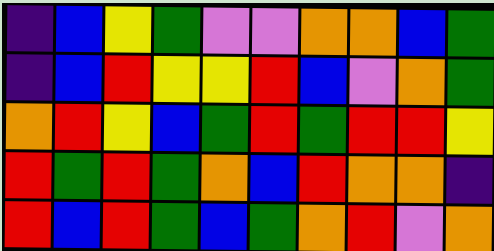[["indigo", "blue", "yellow", "green", "violet", "violet", "orange", "orange", "blue", "green"], ["indigo", "blue", "red", "yellow", "yellow", "red", "blue", "violet", "orange", "green"], ["orange", "red", "yellow", "blue", "green", "red", "green", "red", "red", "yellow"], ["red", "green", "red", "green", "orange", "blue", "red", "orange", "orange", "indigo"], ["red", "blue", "red", "green", "blue", "green", "orange", "red", "violet", "orange"]]